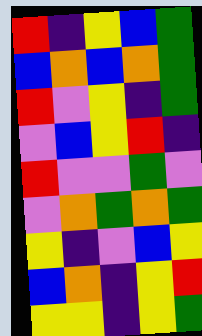[["red", "indigo", "yellow", "blue", "green"], ["blue", "orange", "blue", "orange", "green"], ["red", "violet", "yellow", "indigo", "green"], ["violet", "blue", "yellow", "red", "indigo"], ["red", "violet", "violet", "green", "violet"], ["violet", "orange", "green", "orange", "green"], ["yellow", "indigo", "violet", "blue", "yellow"], ["blue", "orange", "indigo", "yellow", "red"], ["yellow", "yellow", "indigo", "yellow", "green"]]